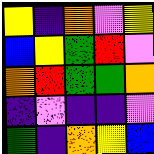[["yellow", "indigo", "orange", "violet", "yellow"], ["blue", "yellow", "green", "red", "violet"], ["orange", "red", "green", "green", "orange"], ["indigo", "violet", "indigo", "indigo", "violet"], ["green", "indigo", "orange", "yellow", "blue"]]